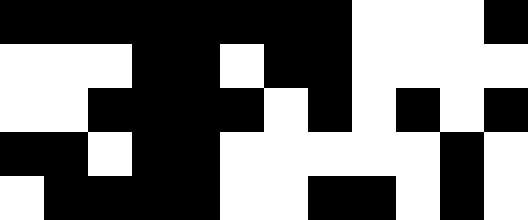[["black", "black", "black", "black", "black", "black", "black", "black", "white", "white", "white", "black"], ["white", "white", "white", "black", "black", "white", "black", "black", "white", "white", "white", "white"], ["white", "white", "black", "black", "black", "black", "white", "black", "white", "black", "white", "black"], ["black", "black", "white", "black", "black", "white", "white", "white", "white", "white", "black", "white"], ["white", "black", "black", "black", "black", "white", "white", "black", "black", "white", "black", "white"]]